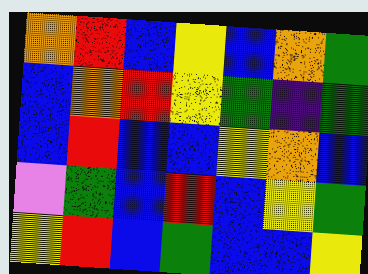[["orange", "red", "blue", "yellow", "blue", "orange", "green"], ["blue", "orange", "red", "yellow", "green", "indigo", "green"], ["blue", "red", "blue", "blue", "yellow", "orange", "blue"], ["violet", "green", "blue", "red", "blue", "yellow", "green"], ["yellow", "red", "blue", "green", "blue", "blue", "yellow"]]